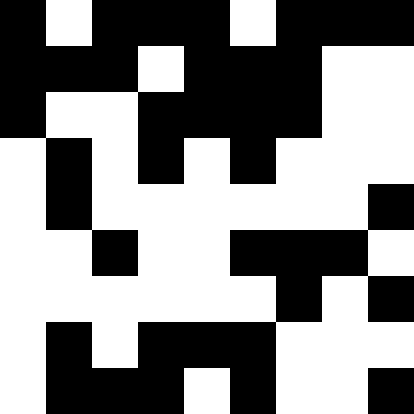[["black", "white", "black", "black", "black", "white", "black", "black", "black"], ["black", "black", "black", "white", "black", "black", "black", "white", "white"], ["black", "white", "white", "black", "black", "black", "black", "white", "white"], ["white", "black", "white", "black", "white", "black", "white", "white", "white"], ["white", "black", "white", "white", "white", "white", "white", "white", "black"], ["white", "white", "black", "white", "white", "black", "black", "black", "white"], ["white", "white", "white", "white", "white", "white", "black", "white", "black"], ["white", "black", "white", "black", "black", "black", "white", "white", "white"], ["white", "black", "black", "black", "white", "black", "white", "white", "black"]]